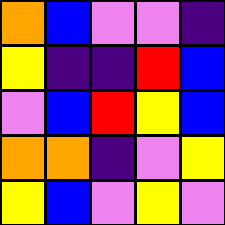[["orange", "blue", "violet", "violet", "indigo"], ["yellow", "indigo", "indigo", "red", "blue"], ["violet", "blue", "red", "yellow", "blue"], ["orange", "orange", "indigo", "violet", "yellow"], ["yellow", "blue", "violet", "yellow", "violet"]]